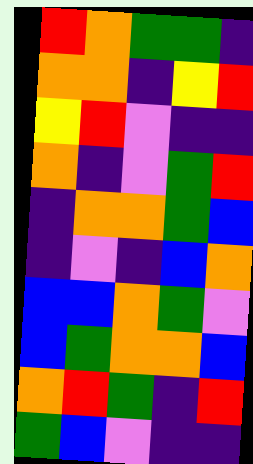[["red", "orange", "green", "green", "indigo"], ["orange", "orange", "indigo", "yellow", "red"], ["yellow", "red", "violet", "indigo", "indigo"], ["orange", "indigo", "violet", "green", "red"], ["indigo", "orange", "orange", "green", "blue"], ["indigo", "violet", "indigo", "blue", "orange"], ["blue", "blue", "orange", "green", "violet"], ["blue", "green", "orange", "orange", "blue"], ["orange", "red", "green", "indigo", "red"], ["green", "blue", "violet", "indigo", "indigo"]]